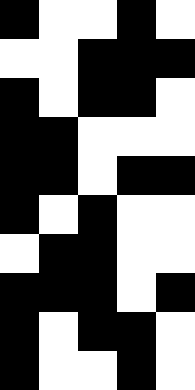[["black", "white", "white", "black", "white"], ["white", "white", "black", "black", "black"], ["black", "white", "black", "black", "white"], ["black", "black", "white", "white", "white"], ["black", "black", "white", "black", "black"], ["black", "white", "black", "white", "white"], ["white", "black", "black", "white", "white"], ["black", "black", "black", "white", "black"], ["black", "white", "black", "black", "white"], ["black", "white", "white", "black", "white"]]